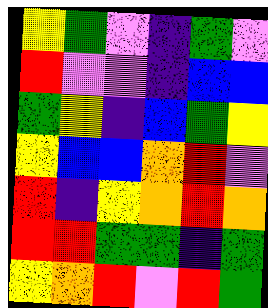[["yellow", "green", "violet", "indigo", "green", "violet"], ["red", "violet", "violet", "indigo", "blue", "blue"], ["green", "yellow", "indigo", "blue", "green", "yellow"], ["yellow", "blue", "blue", "orange", "red", "violet"], ["red", "indigo", "yellow", "orange", "red", "orange"], ["red", "red", "green", "green", "indigo", "green"], ["yellow", "orange", "red", "violet", "red", "green"]]